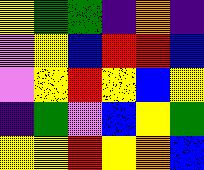[["yellow", "green", "green", "indigo", "orange", "indigo"], ["violet", "yellow", "blue", "red", "red", "blue"], ["violet", "yellow", "red", "yellow", "blue", "yellow"], ["indigo", "green", "violet", "blue", "yellow", "green"], ["yellow", "yellow", "red", "yellow", "orange", "blue"]]